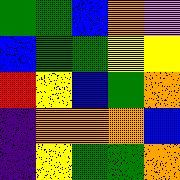[["green", "green", "blue", "orange", "violet"], ["blue", "green", "green", "yellow", "yellow"], ["red", "yellow", "blue", "green", "orange"], ["indigo", "orange", "orange", "orange", "blue"], ["indigo", "yellow", "green", "green", "orange"]]